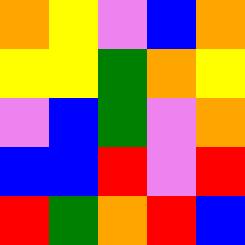[["orange", "yellow", "violet", "blue", "orange"], ["yellow", "yellow", "green", "orange", "yellow"], ["violet", "blue", "green", "violet", "orange"], ["blue", "blue", "red", "violet", "red"], ["red", "green", "orange", "red", "blue"]]